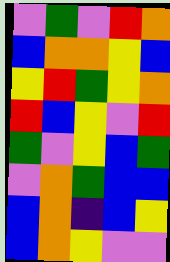[["violet", "green", "violet", "red", "orange"], ["blue", "orange", "orange", "yellow", "blue"], ["yellow", "red", "green", "yellow", "orange"], ["red", "blue", "yellow", "violet", "red"], ["green", "violet", "yellow", "blue", "green"], ["violet", "orange", "green", "blue", "blue"], ["blue", "orange", "indigo", "blue", "yellow"], ["blue", "orange", "yellow", "violet", "violet"]]